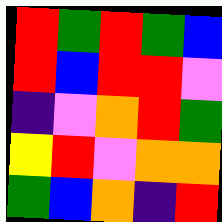[["red", "green", "red", "green", "blue"], ["red", "blue", "red", "red", "violet"], ["indigo", "violet", "orange", "red", "green"], ["yellow", "red", "violet", "orange", "orange"], ["green", "blue", "orange", "indigo", "red"]]